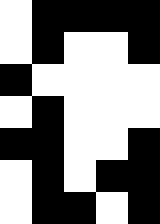[["white", "black", "black", "black", "black"], ["white", "black", "white", "white", "black"], ["black", "white", "white", "white", "white"], ["white", "black", "white", "white", "white"], ["black", "black", "white", "white", "black"], ["white", "black", "white", "black", "black"], ["white", "black", "black", "white", "black"]]